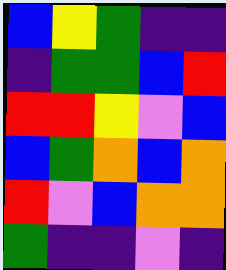[["blue", "yellow", "green", "indigo", "indigo"], ["indigo", "green", "green", "blue", "red"], ["red", "red", "yellow", "violet", "blue"], ["blue", "green", "orange", "blue", "orange"], ["red", "violet", "blue", "orange", "orange"], ["green", "indigo", "indigo", "violet", "indigo"]]